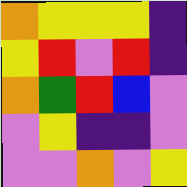[["orange", "yellow", "yellow", "yellow", "indigo"], ["yellow", "red", "violet", "red", "indigo"], ["orange", "green", "red", "blue", "violet"], ["violet", "yellow", "indigo", "indigo", "violet"], ["violet", "violet", "orange", "violet", "yellow"]]